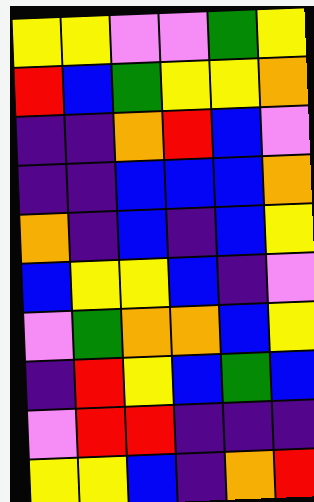[["yellow", "yellow", "violet", "violet", "green", "yellow"], ["red", "blue", "green", "yellow", "yellow", "orange"], ["indigo", "indigo", "orange", "red", "blue", "violet"], ["indigo", "indigo", "blue", "blue", "blue", "orange"], ["orange", "indigo", "blue", "indigo", "blue", "yellow"], ["blue", "yellow", "yellow", "blue", "indigo", "violet"], ["violet", "green", "orange", "orange", "blue", "yellow"], ["indigo", "red", "yellow", "blue", "green", "blue"], ["violet", "red", "red", "indigo", "indigo", "indigo"], ["yellow", "yellow", "blue", "indigo", "orange", "red"]]